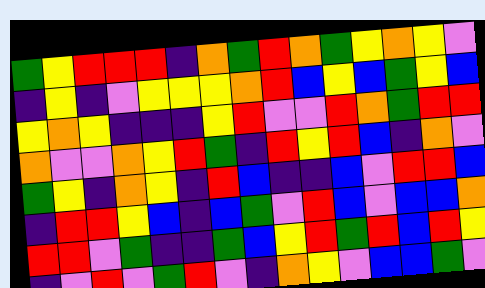[["green", "yellow", "red", "red", "red", "indigo", "orange", "green", "red", "orange", "green", "yellow", "orange", "yellow", "violet"], ["indigo", "yellow", "indigo", "violet", "yellow", "yellow", "yellow", "orange", "red", "blue", "yellow", "blue", "green", "yellow", "blue"], ["yellow", "orange", "yellow", "indigo", "indigo", "indigo", "yellow", "red", "violet", "violet", "red", "orange", "green", "red", "red"], ["orange", "violet", "violet", "orange", "yellow", "red", "green", "indigo", "red", "yellow", "red", "blue", "indigo", "orange", "violet"], ["green", "yellow", "indigo", "orange", "yellow", "indigo", "red", "blue", "indigo", "indigo", "blue", "violet", "red", "red", "blue"], ["indigo", "red", "red", "yellow", "blue", "indigo", "blue", "green", "violet", "red", "blue", "violet", "blue", "blue", "orange"], ["red", "red", "violet", "green", "indigo", "indigo", "green", "blue", "yellow", "red", "green", "red", "blue", "red", "yellow"], ["indigo", "violet", "red", "violet", "green", "red", "violet", "indigo", "orange", "yellow", "violet", "blue", "blue", "green", "violet"]]